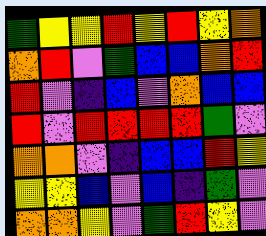[["green", "yellow", "yellow", "red", "yellow", "red", "yellow", "orange"], ["orange", "red", "violet", "green", "blue", "blue", "orange", "red"], ["red", "violet", "indigo", "blue", "violet", "orange", "blue", "blue"], ["red", "violet", "red", "red", "red", "red", "green", "violet"], ["orange", "orange", "violet", "indigo", "blue", "blue", "red", "yellow"], ["yellow", "yellow", "blue", "violet", "blue", "indigo", "green", "violet"], ["orange", "orange", "yellow", "violet", "green", "red", "yellow", "violet"]]